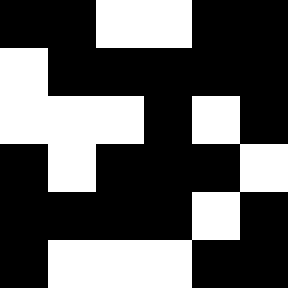[["black", "black", "white", "white", "black", "black"], ["white", "black", "black", "black", "black", "black"], ["white", "white", "white", "black", "white", "black"], ["black", "white", "black", "black", "black", "white"], ["black", "black", "black", "black", "white", "black"], ["black", "white", "white", "white", "black", "black"]]